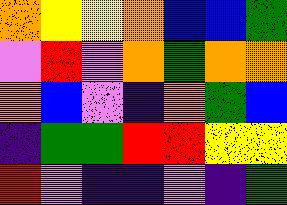[["orange", "yellow", "yellow", "orange", "blue", "blue", "green"], ["violet", "red", "violet", "orange", "green", "orange", "orange"], ["orange", "blue", "violet", "indigo", "orange", "green", "blue"], ["indigo", "green", "green", "red", "red", "yellow", "yellow"], ["red", "violet", "indigo", "indigo", "violet", "indigo", "green"]]